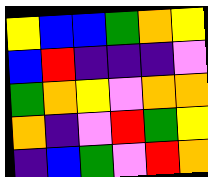[["yellow", "blue", "blue", "green", "orange", "yellow"], ["blue", "red", "indigo", "indigo", "indigo", "violet"], ["green", "orange", "yellow", "violet", "orange", "orange"], ["orange", "indigo", "violet", "red", "green", "yellow"], ["indigo", "blue", "green", "violet", "red", "orange"]]